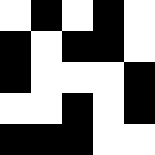[["white", "black", "white", "black", "white"], ["black", "white", "black", "black", "white"], ["black", "white", "white", "white", "black"], ["white", "white", "black", "white", "black"], ["black", "black", "black", "white", "white"]]